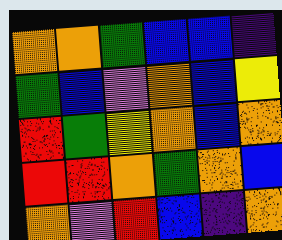[["orange", "orange", "green", "blue", "blue", "indigo"], ["green", "blue", "violet", "orange", "blue", "yellow"], ["red", "green", "yellow", "orange", "blue", "orange"], ["red", "red", "orange", "green", "orange", "blue"], ["orange", "violet", "red", "blue", "indigo", "orange"]]